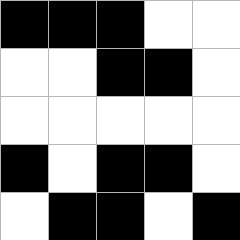[["black", "black", "black", "white", "white"], ["white", "white", "black", "black", "white"], ["white", "white", "white", "white", "white"], ["black", "white", "black", "black", "white"], ["white", "black", "black", "white", "black"]]